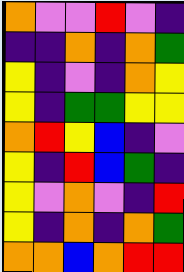[["orange", "violet", "violet", "red", "violet", "indigo"], ["indigo", "indigo", "orange", "indigo", "orange", "green"], ["yellow", "indigo", "violet", "indigo", "orange", "yellow"], ["yellow", "indigo", "green", "green", "yellow", "yellow"], ["orange", "red", "yellow", "blue", "indigo", "violet"], ["yellow", "indigo", "red", "blue", "green", "indigo"], ["yellow", "violet", "orange", "violet", "indigo", "red"], ["yellow", "indigo", "orange", "indigo", "orange", "green"], ["orange", "orange", "blue", "orange", "red", "red"]]